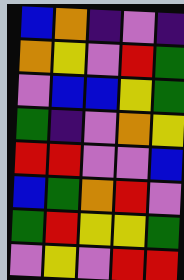[["blue", "orange", "indigo", "violet", "indigo"], ["orange", "yellow", "violet", "red", "green"], ["violet", "blue", "blue", "yellow", "green"], ["green", "indigo", "violet", "orange", "yellow"], ["red", "red", "violet", "violet", "blue"], ["blue", "green", "orange", "red", "violet"], ["green", "red", "yellow", "yellow", "green"], ["violet", "yellow", "violet", "red", "red"]]